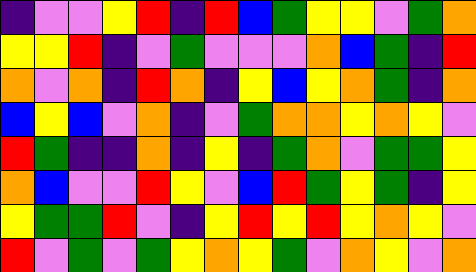[["indigo", "violet", "violet", "yellow", "red", "indigo", "red", "blue", "green", "yellow", "yellow", "violet", "green", "orange"], ["yellow", "yellow", "red", "indigo", "violet", "green", "violet", "violet", "violet", "orange", "blue", "green", "indigo", "red"], ["orange", "violet", "orange", "indigo", "red", "orange", "indigo", "yellow", "blue", "yellow", "orange", "green", "indigo", "orange"], ["blue", "yellow", "blue", "violet", "orange", "indigo", "violet", "green", "orange", "orange", "yellow", "orange", "yellow", "violet"], ["red", "green", "indigo", "indigo", "orange", "indigo", "yellow", "indigo", "green", "orange", "violet", "green", "green", "yellow"], ["orange", "blue", "violet", "violet", "red", "yellow", "violet", "blue", "red", "green", "yellow", "green", "indigo", "yellow"], ["yellow", "green", "green", "red", "violet", "indigo", "yellow", "red", "yellow", "red", "yellow", "orange", "yellow", "violet"], ["red", "violet", "green", "violet", "green", "yellow", "orange", "yellow", "green", "violet", "orange", "yellow", "violet", "orange"]]